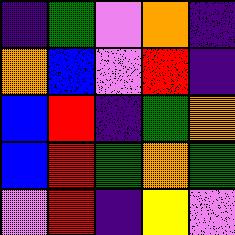[["indigo", "green", "violet", "orange", "indigo"], ["orange", "blue", "violet", "red", "indigo"], ["blue", "red", "indigo", "green", "orange"], ["blue", "red", "green", "orange", "green"], ["violet", "red", "indigo", "yellow", "violet"]]